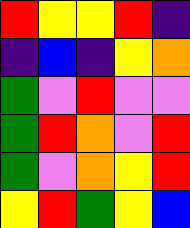[["red", "yellow", "yellow", "red", "indigo"], ["indigo", "blue", "indigo", "yellow", "orange"], ["green", "violet", "red", "violet", "violet"], ["green", "red", "orange", "violet", "red"], ["green", "violet", "orange", "yellow", "red"], ["yellow", "red", "green", "yellow", "blue"]]